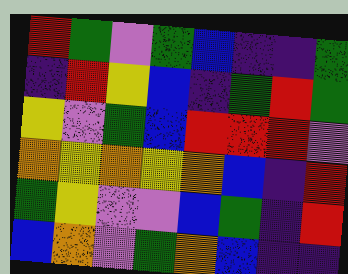[["red", "green", "violet", "green", "blue", "indigo", "indigo", "green"], ["indigo", "red", "yellow", "blue", "indigo", "green", "red", "green"], ["yellow", "violet", "green", "blue", "red", "red", "red", "violet"], ["orange", "yellow", "orange", "yellow", "orange", "blue", "indigo", "red"], ["green", "yellow", "violet", "violet", "blue", "green", "indigo", "red"], ["blue", "orange", "violet", "green", "orange", "blue", "indigo", "indigo"]]